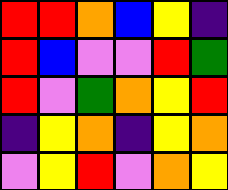[["red", "red", "orange", "blue", "yellow", "indigo"], ["red", "blue", "violet", "violet", "red", "green"], ["red", "violet", "green", "orange", "yellow", "red"], ["indigo", "yellow", "orange", "indigo", "yellow", "orange"], ["violet", "yellow", "red", "violet", "orange", "yellow"]]